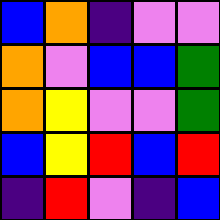[["blue", "orange", "indigo", "violet", "violet"], ["orange", "violet", "blue", "blue", "green"], ["orange", "yellow", "violet", "violet", "green"], ["blue", "yellow", "red", "blue", "red"], ["indigo", "red", "violet", "indigo", "blue"]]